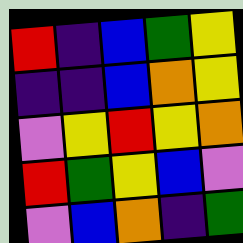[["red", "indigo", "blue", "green", "yellow"], ["indigo", "indigo", "blue", "orange", "yellow"], ["violet", "yellow", "red", "yellow", "orange"], ["red", "green", "yellow", "blue", "violet"], ["violet", "blue", "orange", "indigo", "green"]]